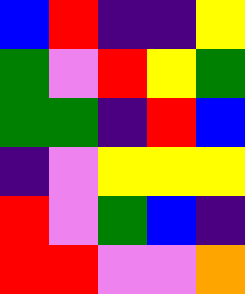[["blue", "red", "indigo", "indigo", "yellow"], ["green", "violet", "red", "yellow", "green"], ["green", "green", "indigo", "red", "blue"], ["indigo", "violet", "yellow", "yellow", "yellow"], ["red", "violet", "green", "blue", "indigo"], ["red", "red", "violet", "violet", "orange"]]